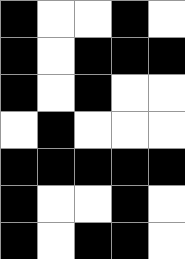[["black", "white", "white", "black", "white"], ["black", "white", "black", "black", "black"], ["black", "white", "black", "white", "white"], ["white", "black", "white", "white", "white"], ["black", "black", "black", "black", "black"], ["black", "white", "white", "black", "white"], ["black", "white", "black", "black", "white"]]